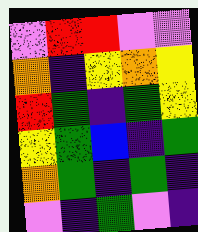[["violet", "red", "red", "violet", "violet"], ["orange", "indigo", "yellow", "orange", "yellow"], ["red", "green", "indigo", "green", "yellow"], ["yellow", "green", "blue", "indigo", "green"], ["orange", "green", "indigo", "green", "indigo"], ["violet", "indigo", "green", "violet", "indigo"]]